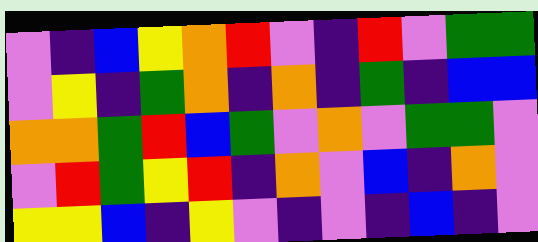[["violet", "indigo", "blue", "yellow", "orange", "red", "violet", "indigo", "red", "violet", "green", "green"], ["violet", "yellow", "indigo", "green", "orange", "indigo", "orange", "indigo", "green", "indigo", "blue", "blue"], ["orange", "orange", "green", "red", "blue", "green", "violet", "orange", "violet", "green", "green", "violet"], ["violet", "red", "green", "yellow", "red", "indigo", "orange", "violet", "blue", "indigo", "orange", "violet"], ["yellow", "yellow", "blue", "indigo", "yellow", "violet", "indigo", "violet", "indigo", "blue", "indigo", "violet"]]